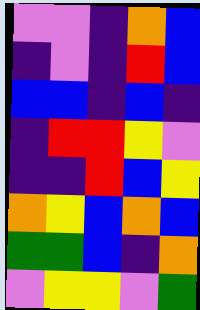[["violet", "violet", "indigo", "orange", "blue"], ["indigo", "violet", "indigo", "red", "blue"], ["blue", "blue", "indigo", "blue", "indigo"], ["indigo", "red", "red", "yellow", "violet"], ["indigo", "indigo", "red", "blue", "yellow"], ["orange", "yellow", "blue", "orange", "blue"], ["green", "green", "blue", "indigo", "orange"], ["violet", "yellow", "yellow", "violet", "green"]]